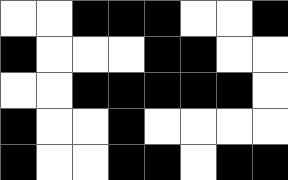[["white", "white", "black", "black", "black", "white", "white", "black"], ["black", "white", "white", "white", "black", "black", "white", "white"], ["white", "white", "black", "black", "black", "black", "black", "white"], ["black", "white", "white", "black", "white", "white", "white", "white"], ["black", "white", "white", "black", "black", "white", "black", "black"]]